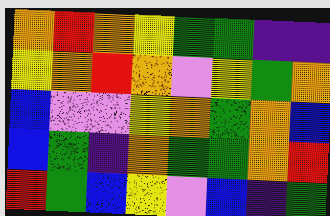[["orange", "red", "orange", "yellow", "green", "green", "indigo", "indigo"], ["yellow", "orange", "red", "orange", "violet", "yellow", "green", "orange"], ["blue", "violet", "violet", "yellow", "orange", "green", "orange", "blue"], ["blue", "green", "indigo", "orange", "green", "green", "orange", "red"], ["red", "green", "blue", "yellow", "violet", "blue", "indigo", "green"]]